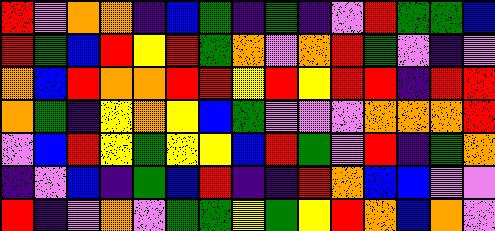[["red", "violet", "orange", "orange", "indigo", "blue", "green", "indigo", "green", "indigo", "violet", "red", "green", "green", "blue"], ["red", "green", "blue", "red", "yellow", "red", "green", "orange", "violet", "orange", "red", "green", "violet", "indigo", "violet"], ["orange", "blue", "red", "orange", "orange", "red", "red", "yellow", "red", "yellow", "red", "red", "indigo", "red", "red"], ["orange", "green", "indigo", "yellow", "orange", "yellow", "blue", "green", "violet", "violet", "violet", "orange", "orange", "orange", "red"], ["violet", "blue", "red", "yellow", "green", "yellow", "yellow", "blue", "red", "green", "violet", "red", "indigo", "green", "orange"], ["indigo", "violet", "blue", "indigo", "green", "blue", "red", "indigo", "indigo", "red", "orange", "blue", "blue", "violet", "violet"], ["red", "indigo", "violet", "orange", "violet", "green", "green", "yellow", "green", "yellow", "red", "orange", "blue", "orange", "violet"]]